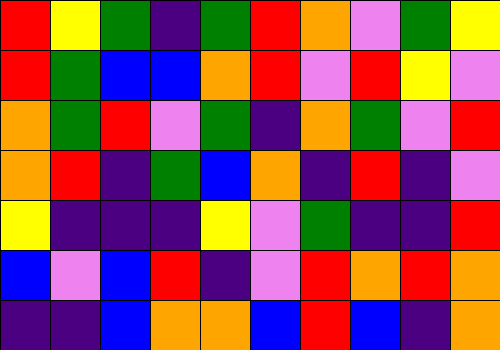[["red", "yellow", "green", "indigo", "green", "red", "orange", "violet", "green", "yellow"], ["red", "green", "blue", "blue", "orange", "red", "violet", "red", "yellow", "violet"], ["orange", "green", "red", "violet", "green", "indigo", "orange", "green", "violet", "red"], ["orange", "red", "indigo", "green", "blue", "orange", "indigo", "red", "indigo", "violet"], ["yellow", "indigo", "indigo", "indigo", "yellow", "violet", "green", "indigo", "indigo", "red"], ["blue", "violet", "blue", "red", "indigo", "violet", "red", "orange", "red", "orange"], ["indigo", "indigo", "blue", "orange", "orange", "blue", "red", "blue", "indigo", "orange"]]